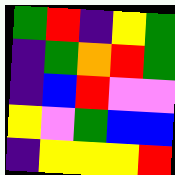[["green", "red", "indigo", "yellow", "green"], ["indigo", "green", "orange", "red", "green"], ["indigo", "blue", "red", "violet", "violet"], ["yellow", "violet", "green", "blue", "blue"], ["indigo", "yellow", "yellow", "yellow", "red"]]